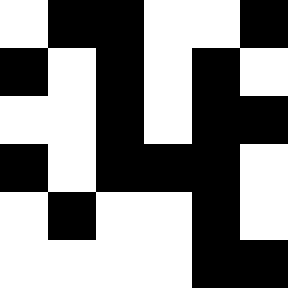[["white", "black", "black", "white", "white", "black"], ["black", "white", "black", "white", "black", "white"], ["white", "white", "black", "white", "black", "black"], ["black", "white", "black", "black", "black", "white"], ["white", "black", "white", "white", "black", "white"], ["white", "white", "white", "white", "black", "black"]]